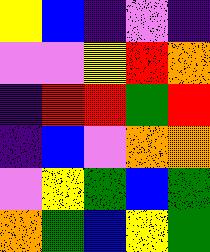[["yellow", "blue", "indigo", "violet", "indigo"], ["violet", "violet", "yellow", "red", "orange"], ["indigo", "red", "red", "green", "red"], ["indigo", "blue", "violet", "orange", "orange"], ["violet", "yellow", "green", "blue", "green"], ["orange", "green", "blue", "yellow", "green"]]